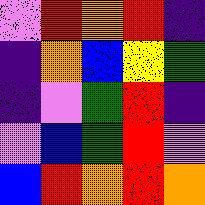[["violet", "red", "orange", "red", "indigo"], ["indigo", "orange", "blue", "yellow", "green"], ["indigo", "violet", "green", "red", "indigo"], ["violet", "blue", "green", "red", "violet"], ["blue", "red", "orange", "red", "orange"]]